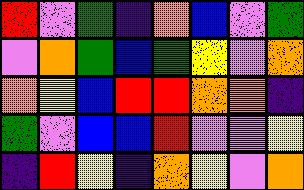[["red", "violet", "green", "indigo", "orange", "blue", "violet", "green"], ["violet", "orange", "green", "blue", "green", "yellow", "violet", "orange"], ["orange", "yellow", "blue", "red", "red", "orange", "orange", "indigo"], ["green", "violet", "blue", "blue", "red", "violet", "violet", "yellow"], ["indigo", "red", "yellow", "indigo", "orange", "yellow", "violet", "orange"]]